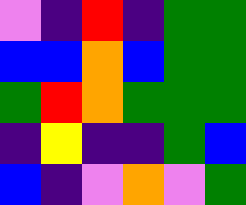[["violet", "indigo", "red", "indigo", "green", "green"], ["blue", "blue", "orange", "blue", "green", "green"], ["green", "red", "orange", "green", "green", "green"], ["indigo", "yellow", "indigo", "indigo", "green", "blue"], ["blue", "indigo", "violet", "orange", "violet", "green"]]